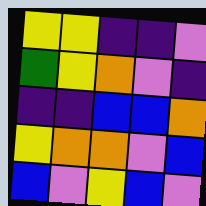[["yellow", "yellow", "indigo", "indigo", "violet"], ["green", "yellow", "orange", "violet", "indigo"], ["indigo", "indigo", "blue", "blue", "orange"], ["yellow", "orange", "orange", "violet", "blue"], ["blue", "violet", "yellow", "blue", "violet"]]